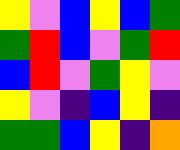[["yellow", "violet", "blue", "yellow", "blue", "green"], ["green", "red", "blue", "violet", "green", "red"], ["blue", "red", "violet", "green", "yellow", "violet"], ["yellow", "violet", "indigo", "blue", "yellow", "indigo"], ["green", "green", "blue", "yellow", "indigo", "orange"]]